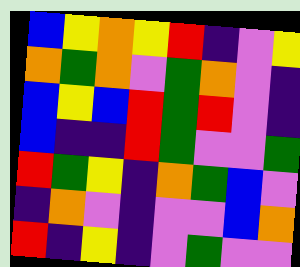[["blue", "yellow", "orange", "yellow", "red", "indigo", "violet", "yellow"], ["orange", "green", "orange", "violet", "green", "orange", "violet", "indigo"], ["blue", "yellow", "blue", "red", "green", "red", "violet", "indigo"], ["blue", "indigo", "indigo", "red", "green", "violet", "violet", "green"], ["red", "green", "yellow", "indigo", "orange", "green", "blue", "violet"], ["indigo", "orange", "violet", "indigo", "violet", "violet", "blue", "orange"], ["red", "indigo", "yellow", "indigo", "violet", "green", "violet", "violet"]]